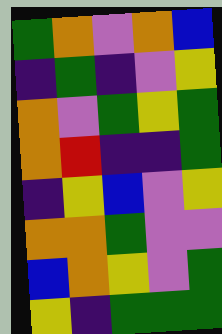[["green", "orange", "violet", "orange", "blue"], ["indigo", "green", "indigo", "violet", "yellow"], ["orange", "violet", "green", "yellow", "green"], ["orange", "red", "indigo", "indigo", "green"], ["indigo", "yellow", "blue", "violet", "yellow"], ["orange", "orange", "green", "violet", "violet"], ["blue", "orange", "yellow", "violet", "green"], ["yellow", "indigo", "green", "green", "green"]]